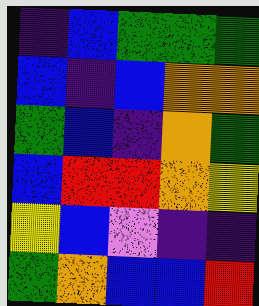[["indigo", "blue", "green", "green", "green"], ["blue", "indigo", "blue", "orange", "orange"], ["green", "blue", "indigo", "orange", "green"], ["blue", "red", "red", "orange", "yellow"], ["yellow", "blue", "violet", "indigo", "indigo"], ["green", "orange", "blue", "blue", "red"]]